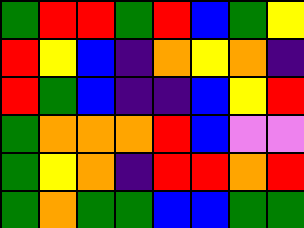[["green", "red", "red", "green", "red", "blue", "green", "yellow"], ["red", "yellow", "blue", "indigo", "orange", "yellow", "orange", "indigo"], ["red", "green", "blue", "indigo", "indigo", "blue", "yellow", "red"], ["green", "orange", "orange", "orange", "red", "blue", "violet", "violet"], ["green", "yellow", "orange", "indigo", "red", "red", "orange", "red"], ["green", "orange", "green", "green", "blue", "blue", "green", "green"]]